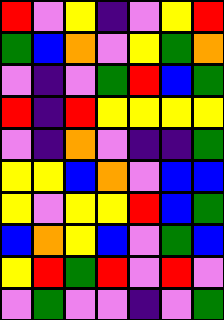[["red", "violet", "yellow", "indigo", "violet", "yellow", "red"], ["green", "blue", "orange", "violet", "yellow", "green", "orange"], ["violet", "indigo", "violet", "green", "red", "blue", "green"], ["red", "indigo", "red", "yellow", "yellow", "yellow", "yellow"], ["violet", "indigo", "orange", "violet", "indigo", "indigo", "green"], ["yellow", "yellow", "blue", "orange", "violet", "blue", "blue"], ["yellow", "violet", "yellow", "yellow", "red", "blue", "green"], ["blue", "orange", "yellow", "blue", "violet", "green", "blue"], ["yellow", "red", "green", "red", "violet", "red", "violet"], ["violet", "green", "violet", "violet", "indigo", "violet", "green"]]